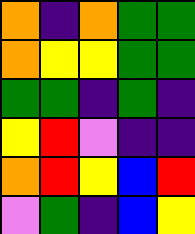[["orange", "indigo", "orange", "green", "green"], ["orange", "yellow", "yellow", "green", "green"], ["green", "green", "indigo", "green", "indigo"], ["yellow", "red", "violet", "indigo", "indigo"], ["orange", "red", "yellow", "blue", "red"], ["violet", "green", "indigo", "blue", "yellow"]]